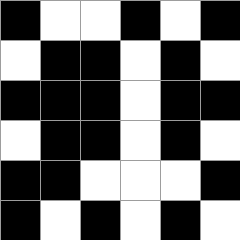[["black", "white", "white", "black", "white", "black"], ["white", "black", "black", "white", "black", "white"], ["black", "black", "black", "white", "black", "black"], ["white", "black", "black", "white", "black", "white"], ["black", "black", "white", "white", "white", "black"], ["black", "white", "black", "white", "black", "white"]]